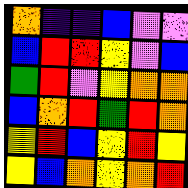[["orange", "indigo", "indigo", "blue", "violet", "violet"], ["blue", "red", "red", "yellow", "violet", "blue"], ["green", "red", "violet", "yellow", "orange", "orange"], ["blue", "orange", "red", "green", "red", "orange"], ["yellow", "red", "blue", "yellow", "red", "yellow"], ["yellow", "blue", "orange", "yellow", "orange", "red"]]